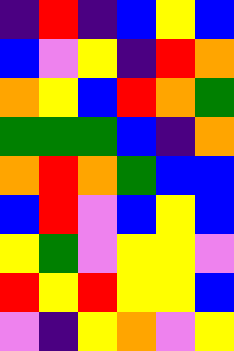[["indigo", "red", "indigo", "blue", "yellow", "blue"], ["blue", "violet", "yellow", "indigo", "red", "orange"], ["orange", "yellow", "blue", "red", "orange", "green"], ["green", "green", "green", "blue", "indigo", "orange"], ["orange", "red", "orange", "green", "blue", "blue"], ["blue", "red", "violet", "blue", "yellow", "blue"], ["yellow", "green", "violet", "yellow", "yellow", "violet"], ["red", "yellow", "red", "yellow", "yellow", "blue"], ["violet", "indigo", "yellow", "orange", "violet", "yellow"]]